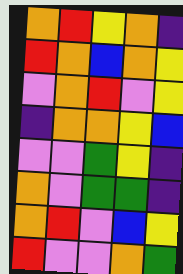[["orange", "red", "yellow", "orange", "indigo"], ["red", "orange", "blue", "orange", "yellow"], ["violet", "orange", "red", "violet", "yellow"], ["indigo", "orange", "orange", "yellow", "blue"], ["violet", "violet", "green", "yellow", "indigo"], ["orange", "violet", "green", "green", "indigo"], ["orange", "red", "violet", "blue", "yellow"], ["red", "violet", "violet", "orange", "green"]]